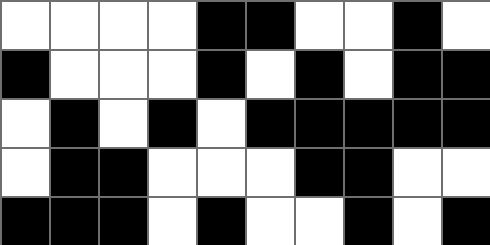[["white", "white", "white", "white", "black", "black", "white", "white", "black", "white"], ["black", "white", "white", "white", "black", "white", "black", "white", "black", "black"], ["white", "black", "white", "black", "white", "black", "black", "black", "black", "black"], ["white", "black", "black", "white", "white", "white", "black", "black", "white", "white"], ["black", "black", "black", "white", "black", "white", "white", "black", "white", "black"]]